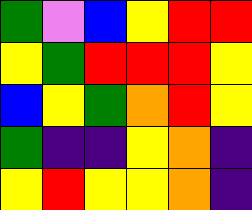[["green", "violet", "blue", "yellow", "red", "red"], ["yellow", "green", "red", "red", "red", "yellow"], ["blue", "yellow", "green", "orange", "red", "yellow"], ["green", "indigo", "indigo", "yellow", "orange", "indigo"], ["yellow", "red", "yellow", "yellow", "orange", "indigo"]]